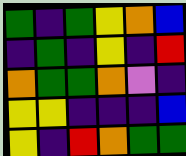[["green", "indigo", "green", "yellow", "orange", "blue"], ["indigo", "green", "indigo", "yellow", "indigo", "red"], ["orange", "green", "green", "orange", "violet", "indigo"], ["yellow", "yellow", "indigo", "indigo", "indigo", "blue"], ["yellow", "indigo", "red", "orange", "green", "green"]]